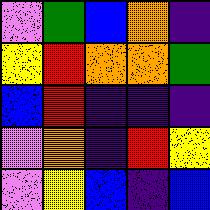[["violet", "green", "blue", "orange", "indigo"], ["yellow", "red", "orange", "orange", "green"], ["blue", "red", "indigo", "indigo", "indigo"], ["violet", "orange", "indigo", "red", "yellow"], ["violet", "yellow", "blue", "indigo", "blue"]]